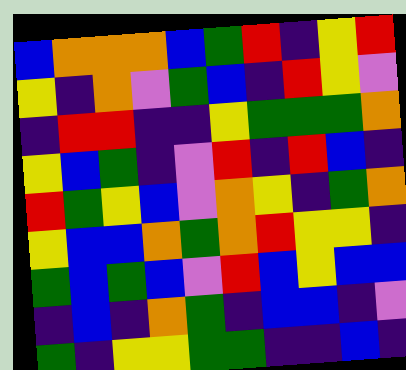[["blue", "orange", "orange", "orange", "blue", "green", "red", "indigo", "yellow", "red"], ["yellow", "indigo", "orange", "violet", "green", "blue", "indigo", "red", "yellow", "violet"], ["indigo", "red", "red", "indigo", "indigo", "yellow", "green", "green", "green", "orange"], ["yellow", "blue", "green", "indigo", "violet", "red", "indigo", "red", "blue", "indigo"], ["red", "green", "yellow", "blue", "violet", "orange", "yellow", "indigo", "green", "orange"], ["yellow", "blue", "blue", "orange", "green", "orange", "red", "yellow", "yellow", "indigo"], ["green", "blue", "green", "blue", "violet", "red", "blue", "yellow", "blue", "blue"], ["indigo", "blue", "indigo", "orange", "green", "indigo", "blue", "blue", "indigo", "violet"], ["green", "indigo", "yellow", "yellow", "green", "green", "indigo", "indigo", "blue", "indigo"]]